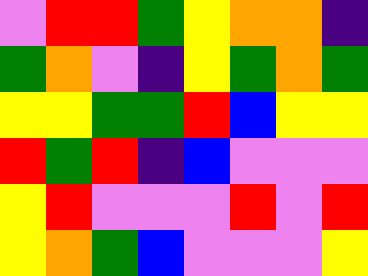[["violet", "red", "red", "green", "yellow", "orange", "orange", "indigo"], ["green", "orange", "violet", "indigo", "yellow", "green", "orange", "green"], ["yellow", "yellow", "green", "green", "red", "blue", "yellow", "yellow"], ["red", "green", "red", "indigo", "blue", "violet", "violet", "violet"], ["yellow", "red", "violet", "violet", "violet", "red", "violet", "red"], ["yellow", "orange", "green", "blue", "violet", "violet", "violet", "yellow"]]